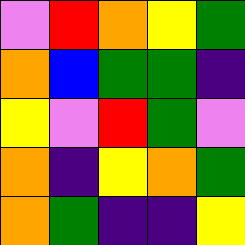[["violet", "red", "orange", "yellow", "green"], ["orange", "blue", "green", "green", "indigo"], ["yellow", "violet", "red", "green", "violet"], ["orange", "indigo", "yellow", "orange", "green"], ["orange", "green", "indigo", "indigo", "yellow"]]